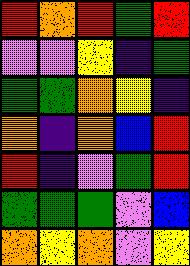[["red", "orange", "red", "green", "red"], ["violet", "violet", "yellow", "indigo", "green"], ["green", "green", "orange", "yellow", "indigo"], ["orange", "indigo", "orange", "blue", "red"], ["red", "indigo", "violet", "green", "red"], ["green", "green", "green", "violet", "blue"], ["orange", "yellow", "orange", "violet", "yellow"]]